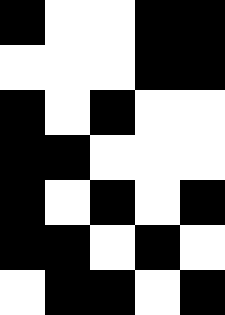[["black", "white", "white", "black", "black"], ["white", "white", "white", "black", "black"], ["black", "white", "black", "white", "white"], ["black", "black", "white", "white", "white"], ["black", "white", "black", "white", "black"], ["black", "black", "white", "black", "white"], ["white", "black", "black", "white", "black"]]